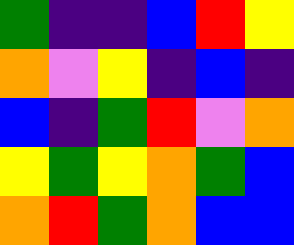[["green", "indigo", "indigo", "blue", "red", "yellow"], ["orange", "violet", "yellow", "indigo", "blue", "indigo"], ["blue", "indigo", "green", "red", "violet", "orange"], ["yellow", "green", "yellow", "orange", "green", "blue"], ["orange", "red", "green", "orange", "blue", "blue"]]